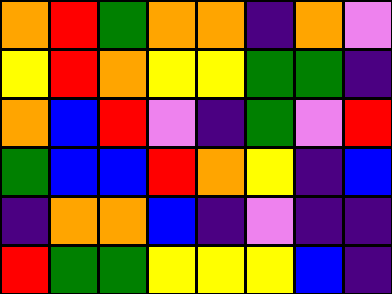[["orange", "red", "green", "orange", "orange", "indigo", "orange", "violet"], ["yellow", "red", "orange", "yellow", "yellow", "green", "green", "indigo"], ["orange", "blue", "red", "violet", "indigo", "green", "violet", "red"], ["green", "blue", "blue", "red", "orange", "yellow", "indigo", "blue"], ["indigo", "orange", "orange", "blue", "indigo", "violet", "indigo", "indigo"], ["red", "green", "green", "yellow", "yellow", "yellow", "blue", "indigo"]]